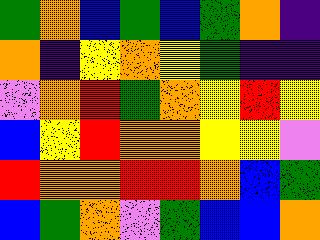[["green", "orange", "blue", "green", "blue", "green", "orange", "indigo"], ["orange", "indigo", "yellow", "orange", "yellow", "green", "indigo", "indigo"], ["violet", "orange", "red", "green", "orange", "yellow", "red", "yellow"], ["blue", "yellow", "red", "orange", "orange", "yellow", "yellow", "violet"], ["red", "orange", "orange", "red", "red", "orange", "blue", "green"], ["blue", "green", "orange", "violet", "green", "blue", "blue", "orange"]]